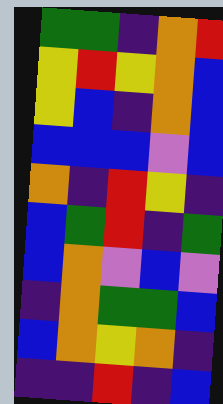[["green", "green", "indigo", "orange", "red"], ["yellow", "red", "yellow", "orange", "blue"], ["yellow", "blue", "indigo", "orange", "blue"], ["blue", "blue", "blue", "violet", "blue"], ["orange", "indigo", "red", "yellow", "indigo"], ["blue", "green", "red", "indigo", "green"], ["blue", "orange", "violet", "blue", "violet"], ["indigo", "orange", "green", "green", "blue"], ["blue", "orange", "yellow", "orange", "indigo"], ["indigo", "indigo", "red", "indigo", "blue"]]